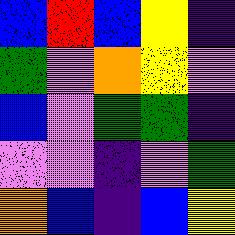[["blue", "red", "blue", "yellow", "indigo"], ["green", "violet", "orange", "yellow", "violet"], ["blue", "violet", "green", "green", "indigo"], ["violet", "violet", "indigo", "violet", "green"], ["orange", "blue", "indigo", "blue", "yellow"]]